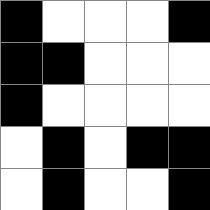[["black", "white", "white", "white", "black"], ["black", "black", "white", "white", "white"], ["black", "white", "white", "white", "white"], ["white", "black", "white", "black", "black"], ["white", "black", "white", "white", "black"]]